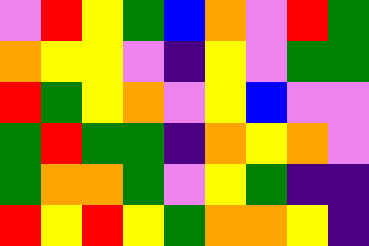[["violet", "red", "yellow", "green", "blue", "orange", "violet", "red", "green"], ["orange", "yellow", "yellow", "violet", "indigo", "yellow", "violet", "green", "green"], ["red", "green", "yellow", "orange", "violet", "yellow", "blue", "violet", "violet"], ["green", "red", "green", "green", "indigo", "orange", "yellow", "orange", "violet"], ["green", "orange", "orange", "green", "violet", "yellow", "green", "indigo", "indigo"], ["red", "yellow", "red", "yellow", "green", "orange", "orange", "yellow", "indigo"]]